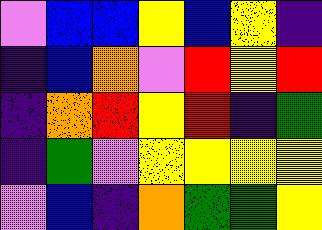[["violet", "blue", "blue", "yellow", "blue", "yellow", "indigo"], ["indigo", "blue", "orange", "violet", "red", "yellow", "red"], ["indigo", "orange", "red", "yellow", "red", "indigo", "green"], ["indigo", "green", "violet", "yellow", "yellow", "yellow", "yellow"], ["violet", "blue", "indigo", "orange", "green", "green", "yellow"]]